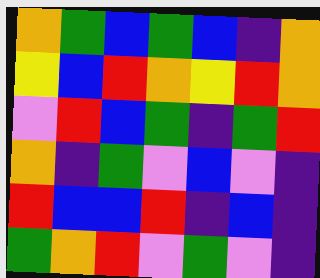[["orange", "green", "blue", "green", "blue", "indigo", "orange"], ["yellow", "blue", "red", "orange", "yellow", "red", "orange"], ["violet", "red", "blue", "green", "indigo", "green", "red"], ["orange", "indigo", "green", "violet", "blue", "violet", "indigo"], ["red", "blue", "blue", "red", "indigo", "blue", "indigo"], ["green", "orange", "red", "violet", "green", "violet", "indigo"]]